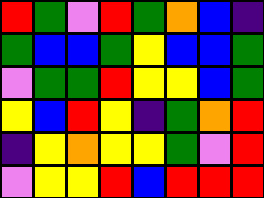[["red", "green", "violet", "red", "green", "orange", "blue", "indigo"], ["green", "blue", "blue", "green", "yellow", "blue", "blue", "green"], ["violet", "green", "green", "red", "yellow", "yellow", "blue", "green"], ["yellow", "blue", "red", "yellow", "indigo", "green", "orange", "red"], ["indigo", "yellow", "orange", "yellow", "yellow", "green", "violet", "red"], ["violet", "yellow", "yellow", "red", "blue", "red", "red", "red"]]